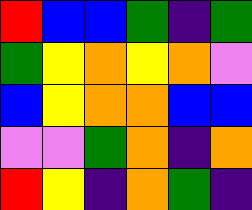[["red", "blue", "blue", "green", "indigo", "green"], ["green", "yellow", "orange", "yellow", "orange", "violet"], ["blue", "yellow", "orange", "orange", "blue", "blue"], ["violet", "violet", "green", "orange", "indigo", "orange"], ["red", "yellow", "indigo", "orange", "green", "indigo"]]